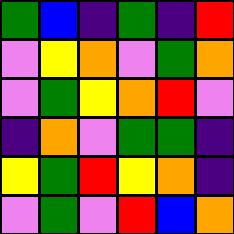[["green", "blue", "indigo", "green", "indigo", "red"], ["violet", "yellow", "orange", "violet", "green", "orange"], ["violet", "green", "yellow", "orange", "red", "violet"], ["indigo", "orange", "violet", "green", "green", "indigo"], ["yellow", "green", "red", "yellow", "orange", "indigo"], ["violet", "green", "violet", "red", "blue", "orange"]]